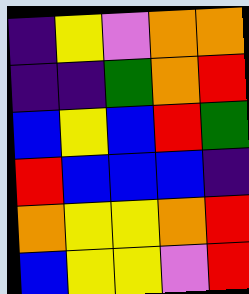[["indigo", "yellow", "violet", "orange", "orange"], ["indigo", "indigo", "green", "orange", "red"], ["blue", "yellow", "blue", "red", "green"], ["red", "blue", "blue", "blue", "indigo"], ["orange", "yellow", "yellow", "orange", "red"], ["blue", "yellow", "yellow", "violet", "red"]]